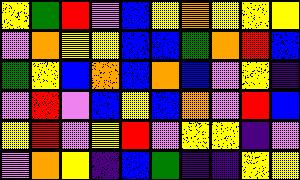[["yellow", "green", "red", "violet", "blue", "yellow", "orange", "yellow", "yellow", "yellow"], ["violet", "orange", "yellow", "yellow", "blue", "blue", "green", "orange", "red", "blue"], ["green", "yellow", "blue", "orange", "blue", "orange", "blue", "violet", "yellow", "indigo"], ["violet", "red", "violet", "blue", "yellow", "blue", "orange", "violet", "red", "blue"], ["yellow", "red", "violet", "yellow", "red", "violet", "yellow", "yellow", "indigo", "violet"], ["violet", "orange", "yellow", "indigo", "blue", "green", "indigo", "indigo", "yellow", "yellow"]]